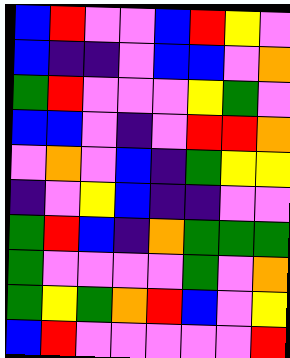[["blue", "red", "violet", "violet", "blue", "red", "yellow", "violet"], ["blue", "indigo", "indigo", "violet", "blue", "blue", "violet", "orange"], ["green", "red", "violet", "violet", "violet", "yellow", "green", "violet"], ["blue", "blue", "violet", "indigo", "violet", "red", "red", "orange"], ["violet", "orange", "violet", "blue", "indigo", "green", "yellow", "yellow"], ["indigo", "violet", "yellow", "blue", "indigo", "indigo", "violet", "violet"], ["green", "red", "blue", "indigo", "orange", "green", "green", "green"], ["green", "violet", "violet", "violet", "violet", "green", "violet", "orange"], ["green", "yellow", "green", "orange", "red", "blue", "violet", "yellow"], ["blue", "red", "violet", "violet", "violet", "violet", "violet", "red"]]